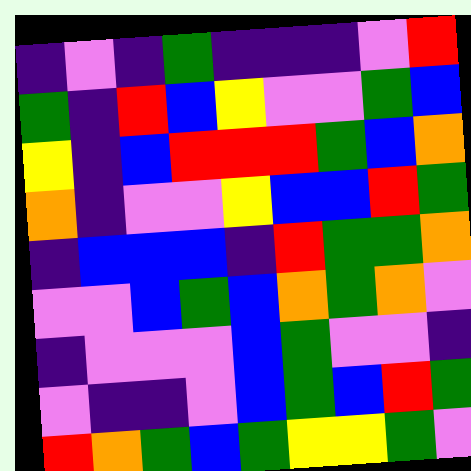[["indigo", "violet", "indigo", "green", "indigo", "indigo", "indigo", "violet", "red"], ["green", "indigo", "red", "blue", "yellow", "violet", "violet", "green", "blue"], ["yellow", "indigo", "blue", "red", "red", "red", "green", "blue", "orange"], ["orange", "indigo", "violet", "violet", "yellow", "blue", "blue", "red", "green"], ["indigo", "blue", "blue", "blue", "indigo", "red", "green", "green", "orange"], ["violet", "violet", "blue", "green", "blue", "orange", "green", "orange", "violet"], ["indigo", "violet", "violet", "violet", "blue", "green", "violet", "violet", "indigo"], ["violet", "indigo", "indigo", "violet", "blue", "green", "blue", "red", "green"], ["red", "orange", "green", "blue", "green", "yellow", "yellow", "green", "violet"]]